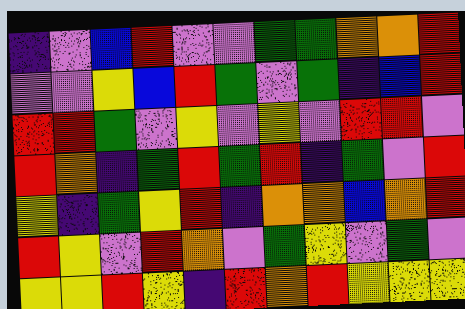[["indigo", "violet", "blue", "red", "violet", "violet", "green", "green", "orange", "orange", "red"], ["violet", "violet", "yellow", "blue", "red", "green", "violet", "green", "indigo", "blue", "red"], ["red", "red", "green", "violet", "yellow", "violet", "yellow", "violet", "red", "red", "violet"], ["red", "orange", "indigo", "green", "red", "green", "red", "indigo", "green", "violet", "red"], ["yellow", "indigo", "green", "yellow", "red", "indigo", "orange", "orange", "blue", "orange", "red"], ["red", "yellow", "violet", "red", "orange", "violet", "green", "yellow", "violet", "green", "violet"], ["yellow", "yellow", "red", "yellow", "indigo", "red", "orange", "red", "yellow", "yellow", "yellow"]]